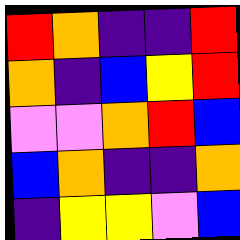[["red", "orange", "indigo", "indigo", "red"], ["orange", "indigo", "blue", "yellow", "red"], ["violet", "violet", "orange", "red", "blue"], ["blue", "orange", "indigo", "indigo", "orange"], ["indigo", "yellow", "yellow", "violet", "blue"]]